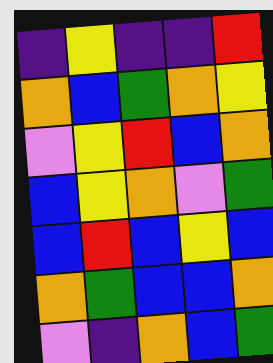[["indigo", "yellow", "indigo", "indigo", "red"], ["orange", "blue", "green", "orange", "yellow"], ["violet", "yellow", "red", "blue", "orange"], ["blue", "yellow", "orange", "violet", "green"], ["blue", "red", "blue", "yellow", "blue"], ["orange", "green", "blue", "blue", "orange"], ["violet", "indigo", "orange", "blue", "green"]]